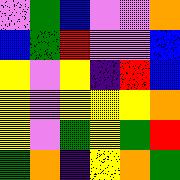[["violet", "green", "blue", "violet", "violet", "orange"], ["blue", "green", "red", "violet", "violet", "blue"], ["yellow", "violet", "yellow", "indigo", "red", "blue"], ["yellow", "violet", "yellow", "yellow", "yellow", "orange"], ["yellow", "violet", "green", "yellow", "green", "red"], ["green", "orange", "indigo", "yellow", "orange", "green"]]